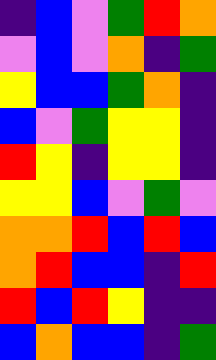[["indigo", "blue", "violet", "green", "red", "orange"], ["violet", "blue", "violet", "orange", "indigo", "green"], ["yellow", "blue", "blue", "green", "orange", "indigo"], ["blue", "violet", "green", "yellow", "yellow", "indigo"], ["red", "yellow", "indigo", "yellow", "yellow", "indigo"], ["yellow", "yellow", "blue", "violet", "green", "violet"], ["orange", "orange", "red", "blue", "red", "blue"], ["orange", "red", "blue", "blue", "indigo", "red"], ["red", "blue", "red", "yellow", "indigo", "indigo"], ["blue", "orange", "blue", "blue", "indigo", "green"]]